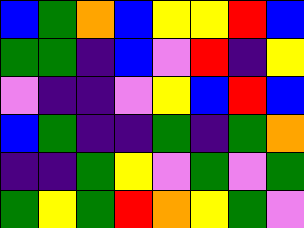[["blue", "green", "orange", "blue", "yellow", "yellow", "red", "blue"], ["green", "green", "indigo", "blue", "violet", "red", "indigo", "yellow"], ["violet", "indigo", "indigo", "violet", "yellow", "blue", "red", "blue"], ["blue", "green", "indigo", "indigo", "green", "indigo", "green", "orange"], ["indigo", "indigo", "green", "yellow", "violet", "green", "violet", "green"], ["green", "yellow", "green", "red", "orange", "yellow", "green", "violet"]]